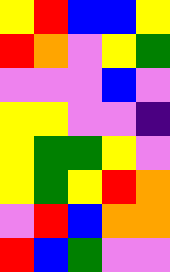[["yellow", "red", "blue", "blue", "yellow"], ["red", "orange", "violet", "yellow", "green"], ["violet", "violet", "violet", "blue", "violet"], ["yellow", "yellow", "violet", "violet", "indigo"], ["yellow", "green", "green", "yellow", "violet"], ["yellow", "green", "yellow", "red", "orange"], ["violet", "red", "blue", "orange", "orange"], ["red", "blue", "green", "violet", "violet"]]